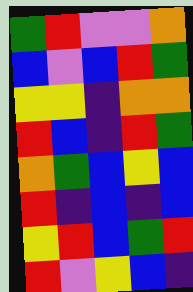[["green", "red", "violet", "violet", "orange"], ["blue", "violet", "blue", "red", "green"], ["yellow", "yellow", "indigo", "orange", "orange"], ["red", "blue", "indigo", "red", "green"], ["orange", "green", "blue", "yellow", "blue"], ["red", "indigo", "blue", "indigo", "blue"], ["yellow", "red", "blue", "green", "red"], ["red", "violet", "yellow", "blue", "indigo"]]